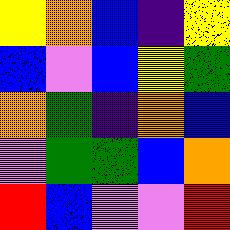[["yellow", "orange", "blue", "indigo", "yellow"], ["blue", "violet", "blue", "yellow", "green"], ["orange", "green", "indigo", "orange", "blue"], ["violet", "green", "green", "blue", "orange"], ["red", "blue", "violet", "violet", "red"]]